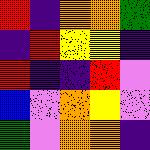[["red", "indigo", "orange", "orange", "green"], ["indigo", "red", "yellow", "yellow", "indigo"], ["red", "indigo", "indigo", "red", "violet"], ["blue", "violet", "orange", "yellow", "violet"], ["green", "violet", "orange", "orange", "indigo"]]